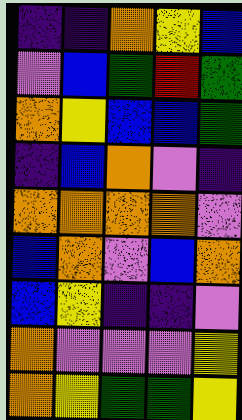[["indigo", "indigo", "orange", "yellow", "blue"], ["violet", "blue", "green", "red", "green"], ["orange", "yellow", "blue", "blue", "green"], ["indigo", "blue", "orange", "violet", "indigo"], ["orange", "orange", "orange", "orange", "violet"], ["blue", "orange", "violet", "blue", "orange"], ["blue", "yellow", "indigo", "indigo", "violet"], ["orange", "violet", "violet", "violet", "yellow"], ["orange", "yellow", "green", "green", "yellow"]]